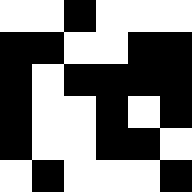[["white", "white", "black", "white", "white", "white"], ["black", "black", "white", "white", "black", "black"], ["black", "white", "black", "black", "black", "black"], ["black", "white", "white", "black", "white", "black"], ["black", "white", "white", "black", "black", "white"], ["white", "black", "white", "white", "white", "black"]]